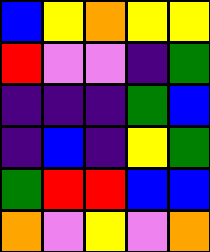[["blue", "yellow", "orange", "yellow", "yellow"], ["red", "violet", "violet", "indigo", "green"], ["indigo", "indigo", "indigo", "green", "blue"], ["indigo", "blue", "indigo", "yellow", "green"], ["green", "red", "red", "blue", "blue"], ["orange", "violet", "yellow", "violet", "orange"]]